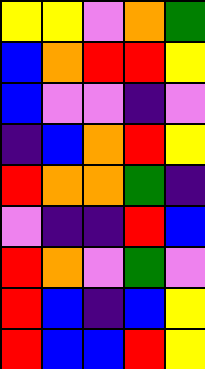[["yellow", "yellow", "violet", "orange", "green"], ["blue", "orange", "red", "red", "yellow"], ["blue", "violet", "violet", "indigo", "violet"], ["indigo", "blue", "orange", "red", "yellow"], ["red", "orange", "orange", "green", "indigo"], ["violet", "indigo", "indigo", "red", "blue"], ["red", "orange", "violet", "green", "violet"], ["red", "blue", "indigo", "blue", "yellow"], ["red", "blue", "blue", "red", "yellow"]]